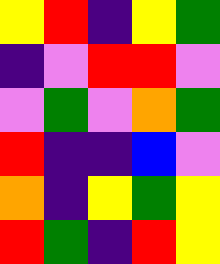[["yellow", "red", "indigo", "yellow", "green"], ["indigo", "violet", "red", "red", "violet"], ["violet", "green", "violet", "orange", "green"], ["red", "indigo", "indigo", "blue", "violet"], ["orange", "indigo", "yellow", "green", "yellow"], ["red", "green", "indigo", "red", "yellow"]]